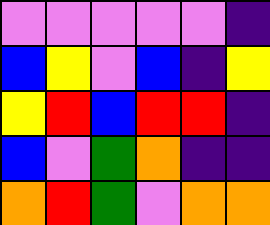[["violet", "violet", "violet", "violet", "violet", "indigo"], ["blue", "yellow", "violet", "blue", "indigo", "yellow"], ["yellow", "red", "blue", "red", "red", "indigo"], ["blue", "violet", "green", "orange", "indigo", "indigo"], ["orange", "red", "green", "violet", "orange", "orange"]]